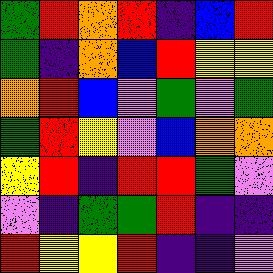[["green", "red", "orange", "red", "indigo", "blue", "red"], ["green", "indigo", "orange", "blue", "red", "yellow", "yellow"], ["orange", "red", "blue", "violet", "green", "violet", "green"], ["green", "red", "yellow", "violet", "blue", "orange", "orange"], ["yellow", "red", "indigo", "red", "red", "green", "violet"], ["violet", "indigo", "green", "green", "red", "indigo", "indigo"], ["red", "yellow", "yellow", "red", "indigo", "indigo", "violet"]]